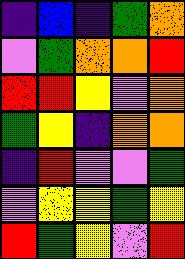[["indigo", "blue", "indigo", "green", "orange"], ["violet", "green", "orange", "orange", "red"], ["red", "red", "yellow", "violet", "orange"], ["green", "yellow", "indigo", "orange", "orange"], ["indigo", "red", "violet", "violet", "green"], ["violet", "yellow", "yellow", "green", "yellow"], ["red", "green", "yellow", "violet", "red"]]